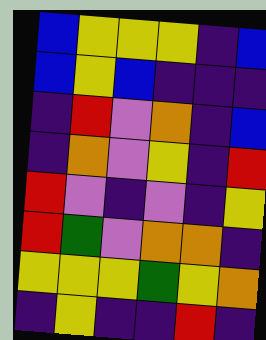[["blue", "yellow", "yellow", "yellow", "indigo", "blue"], ["blue", "yellow", "blue", "indigo", "indigo", "indigo"], ["indigo", "red", "violet", "orange", "indigo", "blue"], ["indigo", "orange", "violet", "yellow", "indigo", "red"], ["red", "violet", "indigo", "violet", "indigo", "yellow"], ["red", "green", "violet", "orange", "orange", "indigo"], ["yellow", "yellow", "yellow", "green", "yellow", "orange"], ["indigo", "yellow", "indigo", "indigo", "red", "indigo"]]